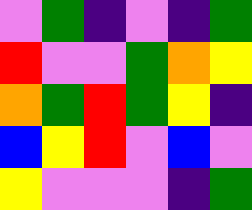[["violet", "green", "indigo", "violet", "indigo", "green"], ["red", "violet", "violet", "green", "orange", "yellow"], ["orange", "green", "red", "green", "yellow", "indigo"], ["blue", "yellow", "red", "violet", "blue", "violet"], ["yellow", "violet", "violet", "violet", "indigo", "green"]]